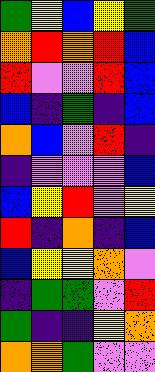[["green", "yellow", "blue", "yellow", "green"], ["orange", "red", "orange", "red", "blue"], ["red", "violet", "violet", "red", "blue"], ["blue", "indigo", "green", "indigo", "blue"], ["orange", "blue", "violet", "red", "indigo"], ["indigo", "violet", "violet", "violet", "blue"], ["blue", "yellow", "red", "violet", "yellow"], ["red", "indigo", "orange", "indigo", "blue"], ["blue", "yellow", "yellow", "orange", "violet"], ["indigo", "green", "green", "violet", "red"], ["green", "indigo", "indigo", "yellow", "orange"], ["orange", "orange", "green", "violet", "violet"]]